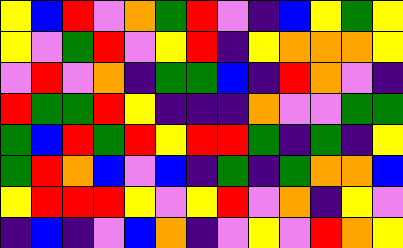[["yellow", "blue", "red", "violet", "orange", "green", "red", "violet", "indigo", "blue", "yellow", "green", "yellow"], ["yellow", "violet", "green", "red", "violet", "yellow", "red", "indigo", "yellow", "orange", "orange", "orange", "yellow"], ["violet", "red", "violet", "orange", "indigo", "green", "green", "blue", "indigo", "red", "orange", "violet", "indigo"], ["red", "green", "green", "red", "yellow", "indigo", "indigo", "indigo", "orange", "violet", "violet", "green", "green"], ["green", "blue", "red", "green", "red", "yellow", "red", "red", "green", "indigo", "green", "indigo", "yellow"], ["green", "red", "orange", "blue", "violet", "blue", "indigo", "green", "indigo", "green", "orange", "orange", "blue"], ["yellow", "red", "red", "red", "yellow", "violet", "yellow", "red", "violet", "orange", "indigo", "yellow", "violet"], ["indigo", "blue", "indigo", "violet", "blue", "orange", "indigo", "violet", "yellow", "violet", "red", "orange", "yellow"]]